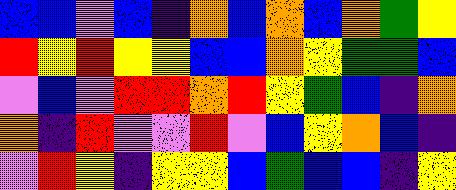[["blue", "blue", "violet", "blue", "indigo", "orange", "blue", "orange", "blue", "orange", "green", "yellow"], ["red", "yellow", "red", "yellow", "yellow", "blue", "blue", "orange", "yellow", "green", "green", "blue"], ["violet", "blue", "violet", "red", "red", "orange", "red", "yellow", "green", "blue", "indigo", "orange"], ["orange", "indigo", "red", "violet", "violet", "red", "violet", "blue", "yellow", "orange", "blue", "indigo"], ["violet", "red", "yellow", "indigo", "yellow", "yellow", "blue", "green", "blue", "blue", "indigo", "yellow"]]